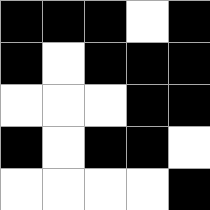[["black", "black", "black", "white", "black"], ["black", "white", "black", "black", "black"], ["white", "white", "white", "black", "black"], ["black", "white", "black", "black", "white"], ["white", "white", "white", "white", "black"]]